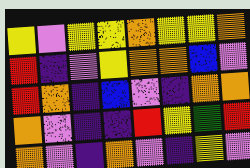[["yellow", "violet", "yellow", "yellow", "orange", "yellow", "yellow", "orange"], ["red", "indigo", "violet", "yellow", "orange", "orange", "blue", "violet"], ["red", "orange", "indigo", "blue", "violet", "indigo", "orange", "orange"], ["orange", "violet", "indigo", "indigo", "red", "yellow", "green", "red"], ["orange", "violet", "indigo", "orange", "violet", "indigo", "yellow", "violet"]]